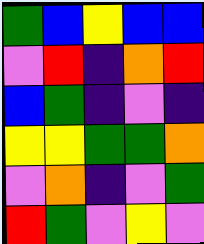[["green", "blue", "yellow", "blue", "blue"], ["violet", "red", "indigo", "orange", "red"], ["blue", "green", "indigo", "violet", "indigo"], ["yellow", "yellow", "green", "green", "orange"], ["violet", "orange", "indigo", "violet", "green"], ["red", "green", "violet", "yellow", "violet"]]